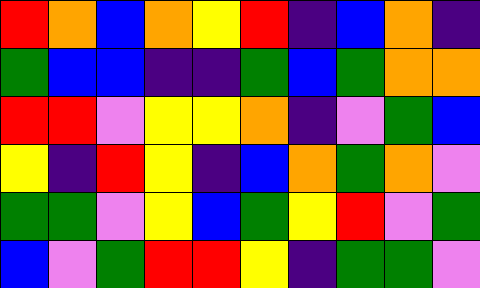[["red", "orange", "blue", "orange", "yellow", "red", "indigo", "blue", "orange", "indigo"], ["green", "blue", "blue", "indigo", "indigo", "green", "blue", "green", "orange", "orange"], ["red", "red", "violet", "yellow", "yellow", "orange", "indigo", "violet", "green", "blue"], ["yellow", "indigo", "red", "yellow", "indigo", "blue", "orange", "green", "orange", "violet"], ["green", "green", "violet", "yellow", "blue", "green", "yellow", "red", "violet", "green"], ["blue", "violet", "green", "red", "red", "yellow", "indigo", "green", "green", "violet"]]